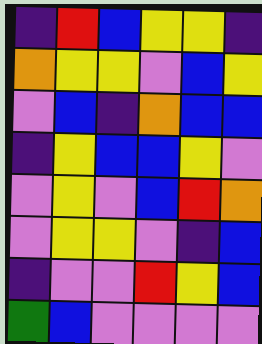[["indigo", "red", "blue", "yellow", "yellow", "indigo"], ["orange", "yellow", "yellow", "violet", "blue", "yellow"], ["violet", "blue", "indigo", "orange", "blue", "blue"], ["indigo", "yellow", "blue", "blue", "yellow", "violet"], ["violet", "yellow", "violet", "blue", "red", "orange"], ["violet", "yellow", "yellow", "violet", "indigo", "blue"], ["indigo", "violet", "violet", "red", "yellow", "blue"], ["green", "blue", "violet", "violet", "violet", "violet"]]